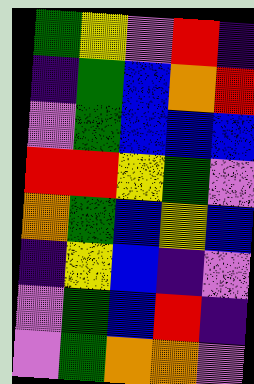[["green", "yellow", "violet", "red", "indigo"], ["indigo", "green", "blue", "orange", "red"], ["violet", "green", "blue", "blue", "blue"], ["red", "red", "yellow", "green", "violet"], ["orange", "green", "blue", "yellow", "blue"], ["indigo", "yellow", "blue", "indigo", "violet"], ["violet", "green", "blue", "red", "indigo"], ["violet", "green", "orange", "orange", "violet"]]